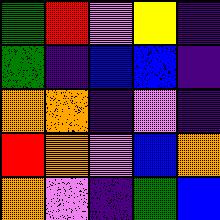[["green", "red", "violet", "yellow", "indigo"], ["green", "indigo", "blue", "blue", "indigo"], ["orange", "orange", "indigo", "violet", "indigo"], ["red", "orange", "violet", "blue", "orange"], ["orange", "violet", "indigo", "green", "blue"]]